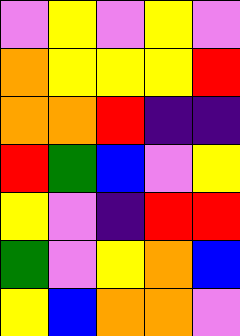[["violet", "yellow", "violet", "yellow", "violet"], ["orange", "yellow", "yellow", "yellow", "red"], ["orange", "orange", "red", "indigo", "indigo"], ["red", "green", "blue", "violet", "yellow"], ["yellow", "violet", "indigo", "red", "red"], ["green", "violet", "yellow", "orange", "blue"], ["yellow", "blue", "orange", "orange", "violet"]]